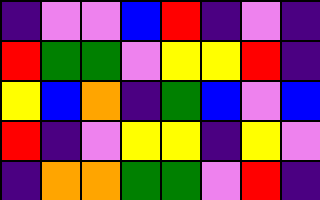[["indigo", "violet", "violet", "blue", "red", "indigo", "violet", "indigo"], ["red", "green", "green", "violet", "yellow", "yellow", "red", "indigo"], ["yellow", "blue", "orange", "indigo", "green", "blue", "violet", "blue"], ["red", "indigo", "violet", "yellow", "yellow", "indigo", "yellow", "violet"], ["indigo", "orange", "orange", "green", "green", "violet", "red", "indigo"]]